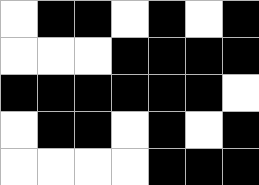[["white", "black", "black", "white", "black", "white", "black"], ["white", "white", "white", "black", "black", "black", "black"], ["black", "black", "black", "black", "black", "black", "white"], ["white", "black", "black", "white", "black", "white", "black"], ["white", "white", "white", "white", "black", "black", "black"]]